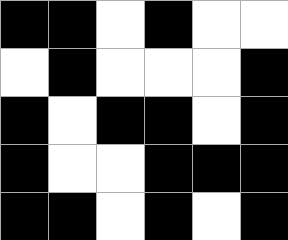[["black", "black", "white", "black", "white", "white"], ["white", "black", "white", "white", "white", "black"], ["black", "white", "black", "black", "white", "black"], ["black", "white", "white", "black", "black", "black"], ["black", "black", "white", "black", "white", "black"]]